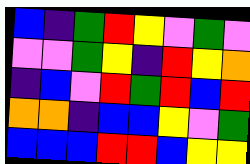[["blue", "indigo", "green", "red", "yellow", "violet", "green", "violet"], ["violet", "violet", "green", "yellow", "indigo", "red", "yellow", "orange"], ["indigo", "blue", "violet", "red", "green", "red", "blue", "red"], ["orange", "orange", "indigo", "blue", "blue", "yellow", "violet", "green"], ["blue", "blue", "blue", "red", "red", "blue", "yellow", "yellow"]]